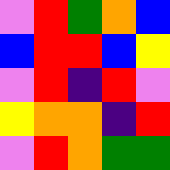[["violet", "red", "green", "orange", "blue"], ["blue", "red", "red", "blue", "yellow"], ["violet", "red", "indigo", "red", "violet"], ["yellow", "orange", "orange", "indigo", "red"], ["violet", "red", "orange", "green", "green"]]